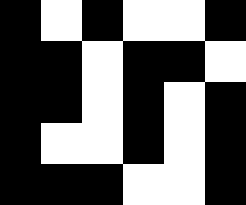[["black", "white", "black", "white", "white", "black"], ["black", "black", "white", "black", "black", "white"], ["black", "black", "white", "black", "white", "black"], ["black", "white", "white", "black", "white", "black"], ["black", "black", "black", "white", "white", "black"]]